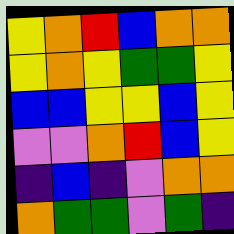[["yellow", "orange", "red", "blue", "orange", "orange"], ["yellow", "orange", "yellow", "green", "green", "yellow"], ["blue", "blue", "yellow", "yellow", "blue", "yellow"], ["violet", "violet", "orange", "red", "blue", "yellow"], ["indigo", "blue", "indigo", "violet", "orange", "orange"], ["orange", "green", "green", "violet", "green", "indigo"]]